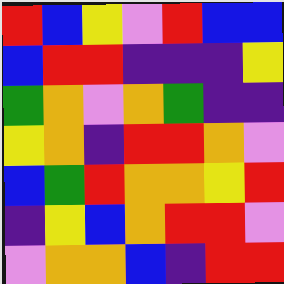[["red", "blue", "yellow", "violet", "red", "blue", "blue"], ["blue", "red", "red", "indigo", "indigo", "indigo", "yellow"], ["green", "orange", "violet", "orange", "green", "indigo", "indigo"], ["yellow", "orange", "indigo", "red", "red", "orange", "violet"], ["blue", "green", "red", "orange", "orange", "yellow", "red"], ["indigo", "yellow", "blue", "orange", "red", "red", "violet"], ["violet", "orange", "orange", "blue", "indigo", "red", "red"]]